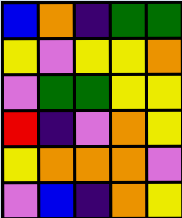[["blue", "orange", "indigo", "green", "green"], ["yellow", "violet", "yellow", "yellow", "orange"], ["violet", "green", "green", "yellow", "yellow"], ["red", "indigo", "violet", "orange", "yellow"], ["yellow", "orange", "orange", "orange", "violet"], ["violet", "blue", "indigo", "orange", "yellow"]]